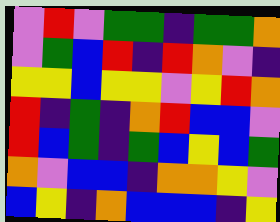[["violet", "red", "violet", "green", "green", "indigo", "green", "green", "orange"], ["violet", "green", "blue", "red", "indigo", "red", "orange", "violet", "indigo"], ["yellow", "yellow", "blue", "yellow", "yellow", "violet", "yellow", "red", "orange"], ["red", "indigo", "green", "indigo", "orange", "red", "blue", "blue", "violet"], ["red", "blue", "green", "indigo", "green", "blue", "yellow", "blue", "green"], ["orange", "violet", "blue", "blue", "indigo", "orange", "orange", "yellow", "violet"], ["blue", "yellow", "indigo", "orange", "blue", "blue", "blue", "indigo", "yellow"]]